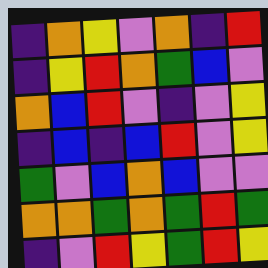[["indigo", "orange", "yellow", "violet", "orange", "indigo", "red"], ["indigo", "yellow", "red", "orange", "green", "blue", "violet"], ["orange", "blue", "red", "violet", "indigo", "violet", "yellow"], ["indigo", "blue", "indigo", "blue", "red", "violet", "yellow"], ["green", "violet", "blue", "orange", "blue", "violet", "violet"], ["orange", "orange", "green", "orange", "green", "red", "green"], ["indigo", "violet", "red", "yellow", "green", "red", "yellow"]]